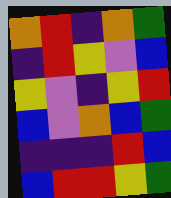[["orange", "red", "indigo", "orange", "green"], ["indigo", "red", "yellow", "violet", "blue"], ["yellow", "violet", "indigo", "yellow", "red"], ["blue", "violet", "orange", "blue", "green"], ["indigo", "indigo", "indigo", "red", "blue"], ["blue", "red", "red", "yellow", "green"]]